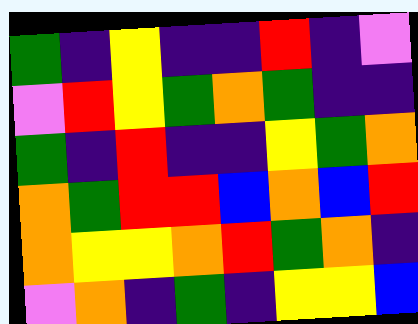[["green", "indigo", "yellow", "indigo", "indigo", "red", "indigo", "violet"], ["violet", "red", "yellow", "green", "orange", "green", "indigo", "indigo"], ["green", "indigo", "red", "indigo", "indigo", "yellow", "green", "orange"], ["orange", "green", "red", "red", "blue", "orange", "blue", "red"], ["orange", "yellow", "yellow", "orange", "red", "green", "orange", "indigo"], ["violet", "orange", "indigo", "green", "indigo", "yellow", "yellow", "blue"]]